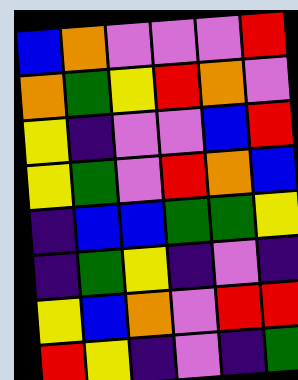[["blue", "orange", "violet", "violet", "violet", "red"], ["orange", "green", "yellow", "red", "orange", "violet"], ["yellow", "indigo", "violet", "violet", "blue", "red"], ["yellow", "green", "violet", "red", "orange", "blue"], ["indigo", "blue", "blue", "green", "green", "yellow"], ["indigo", "green", "yellow", "indigo", "violet", "indigo"], ["yellow", "blue", "orange", "violet", "red", "red"], ["red", "yellow", "indigo", "violet", "indigo", "green"]]